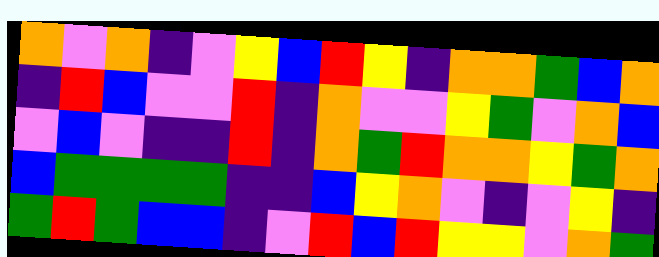[["orange", "violet", "orange", "indigo", "violet", "yellow", "blue", "red", "yellow", "indigo", "orange", "orange", "green", "blue", "orange"], ["indigo", "red", "blue", "violet", "violet", "red", "indigo", "orange", "violet", "violet", "yellow", "green", "violet", "orange", "blue"], ["violet", "blue", "violet", "indigo", "indigo", "red", "indigo", "orange", "green", "red", "orange", "orange", "yellow", "green", "orange"], ["blue", "green", "green", "green", "green", "indigo", "indigo", "blue", "yellow", "orange", "violet", "indigo", "violet", "yellow", "indigo"], ["green", "red", "green", "blue", "blue", "indigo", "violet", "red", "blue", "red", "yellow", "yellow", "violet", "orange", "green"]]